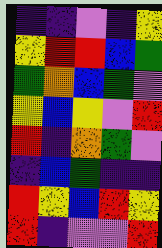[["indigo", "indigo", "violet", "indigo", "yellow"], ["yellow", "red", "red", "blue", "green"], ["green", "orange", "blue", "green", "violet"], ["yellow", "blue", "yellow", "violet", "red"], ["red", "indigo", "orange", "green", "violet"], ["indigo", "blue", "green", "indigo", "indigo"], ["red", "yellow", "blue", "red", "yellow"], ["red", "indigo", "violet", "violet", "red"]]